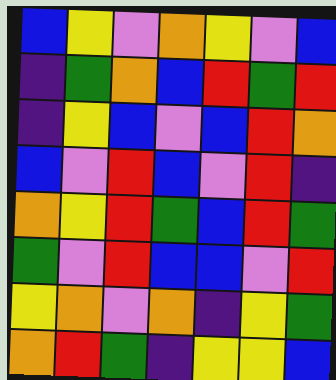[["blue", "yellow", "violet", "orange", "yellow", "violet", "blue"], ["indigo", "green", "orange", "blue", "red", "green", "red"], ["indigo", "yellow", "blue", "violet", "blue", "red", "orange"], ["blue", "violet", "red", "blue", "violet", "red", "indigo"], ["orange", "yellow", "red", "green", "blue", "red", "green"], ["green", "violet", "red", "blue", "blue", "violet", "red"], ["yellow", "orange", "violet", "orange", "indigo", "yellow", "green"], ["orange", "red", "green", "indigo", "yellow", "yellow", "blue"]]